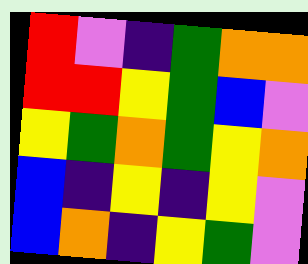[["red", "violet", "indigo", "green", "orange", "orange"], ["red", "red", "yellow", "green", "blue", "violet"], ["yellow", "green", "orange", "green", "yellow", "orange"], ["blue", "indigo", "yellow", "indigo", "yellow", "violet"], ["blue", "orange", "indigo", "yellow", "green", "violet"]]